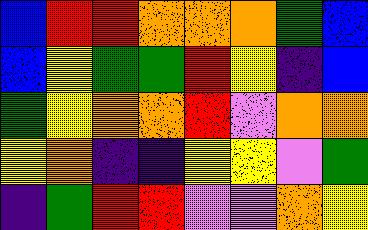[["blue", "red", "red", "orange", "orange", "orange", "green", "blue"], ["blue", "yellow", "green", "green", "red", "yellow", "indigo", "blue"], ["green", "yellow", "orange", "orange", "red", "violet", "orange", "orange"], ["yellow", "orange", "indigo", "indigo", "yellow", "yellow", "violet", "green"], ["indigo", "green", "red", "red", "violet", "violet", "orange", "yellow"]]